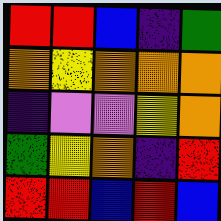[["red", "red", "blue", "indigo", "green"], ["orange", "yellow", "orange", "orange", "orange"], ["indigo", "violet", "violet", "yellow", "orange"], ["green", "yellow", "orange", "indigo", "red"], ["red", "red", "blue", "red", "blue"]]